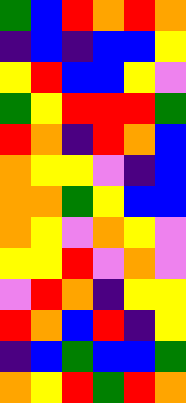[["green", "blue", "red", "orange", "red", "orange"], ["indigo", "blue", "indigo", "blue", "blue", "yellow"], ["yellow", "red", "blue", "blue", "yellow", "violet"], ["green", "yellow", "red", "red", "red", "green"], ["red", "orange", "indigo", "red", "orange", "blue"], ["orange", "yellow", "yellow", "violet", "indigo", "blue"], ["orange", "orange", "green", "yellow", "blue", "blue"], ["orange", "yellow", "violet", "orange", "yellow", "violet"], ["yellow", "yellow", "red", "violet", "orange", "violet"], ["violet", "red", "orange", "indigo", "yellow", "yellow"], ["red", "orange", "blue", "red", "indigo", "yellow"], ["indigo", "blue", "green", "blue", "blue", "green"], ["orange", "yellow", "red", "green", "red", "orange"]]